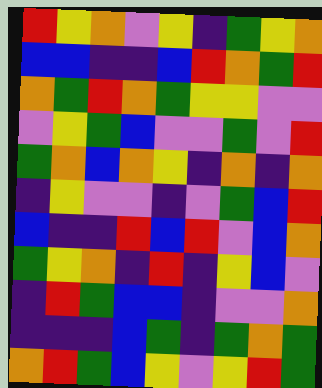[["red", "yellow", "orange", "violet", "yellow", "indigo", "green", "yellow", "orange"], ["blue", "blue", "indigo", "indigo", "blue", "red", "orange", "green", "red"], ["orange", "green", "red", "orange", "green", "yellow", "yellow", "violet", "violet"], ["violet", "yellow", "green", "blue", "violet", "violet", "green", "violet", "red"], ["green", "orange", "blue", "orange", "yellow", "indigo", "orange", "indigo", "orange"], ["indigo", "yellow", "violet", "violet", "indigo", "violet", "green", "blue", "red"], ["blue", "indigo", "indigo", "red", "blue", "red", "violet", "blue", "orange"], ["green", "yellow", "orange", "indigo", "red", "indigo", "yellow", "blue", "violet"], ["indigo", "red", "green", "blue", "blue", "indigo", "violet", "violet", "orange"], ["indigo", "indigo", "indigo", "blue", "green", "indigo", "green", "orange", "green"], ["orange", "red", "green", "blue", "yellow", "violet", "yellow", "red", "green"]]